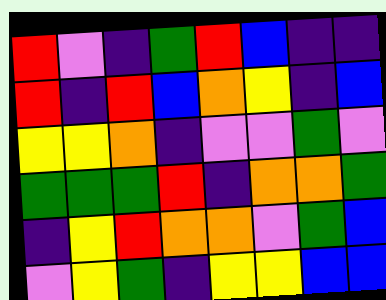[["red", "violet", "indigo", "green", "red", "blue", "indigo", "indigo"], ["red", "indigo", "red", "blue", "orange", "yellow", "indigo", "blue"], ["yellow", "yellow", "orange", "indigo", "violet", "violet", "green", "violet"], ["green", "green", "green", "red", "indigo", "orange", "orange", "green"], ["indigo", "yellow", "red", "orange", "orange", "violet", "green", "blue"], ["violet", "yellow", "green", "indigo", "yellow", "yellow", "blue", "blue"]]